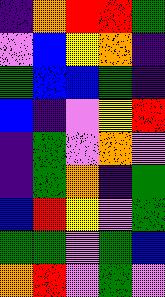[["indigo", "orange", "red", "red", "green"], ["violet", "blue", "yellow", "orange", "indigo"], ["green", "blue", "blue", "green", "indigo"], ["blue", "indigo", "violet", "yellow", "red"], ["indigo", "green", "violet", "orange", "violet"], ["indigo", "green", "orange", "indigo", "green"], ["blue", "red", "yellow", "violet", "green"], ["green", "green", "violet", "green", "blue"], ["orange", "red", "violet", "green", "violet"]]